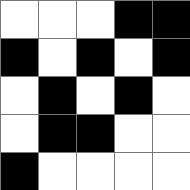[["white", "white", "white", "black", "black"], ["black", "white", "black", "white", "black"], ["white", "black", "white", "black", "white"], ["white", "black", "black", "white", "white"], ["black", "white", "white", "white", "white"]]